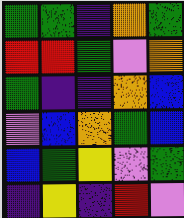[["green", "green", "indigo", "orange", "green"], ["red", "red", "green", "violet", "orange"], ["green", "indigo", "indigo", "orange", "blue"], ["violet", "blue", "orange", "green", "blue"], ["blue", "green", "yellow", "violet", "green"], ["indigo", "yellow", "indigo", "red", "violet"]]